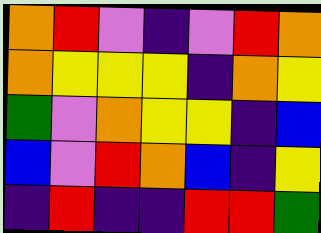[["orange", "red", "violet", "indigo", "violet", "red", "orange"], ["orange", "yellow", "yellow", "yellow", "indigo", "orange", "yellow"], ["green", "violet", "orange", "yellow", "yellow", "indigo", "blue"], ["blue", "violet", "red", "orange", "blue", "indigo", "yellow"], ["indigo", "red", "indigo", "indigo", "red", "red", "green"]]